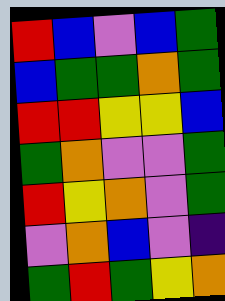[["red", "blue", "violet", "blue", "green"], ["blue", "green", "green", "orange", "green"], ["red", "red", "yellow", "yellow", "blue"], ["green", "orange", "violet", "violet", "green"], ["red", "yellow", "orange", "violet", "green"], ["violet", "orange", "blue", "violet", "indigo"], ["green", "red", "green", "yellow", "orange"]]